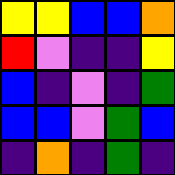[["yellow", "yellow", "blue", "blue", "orange"], ["red", "violet", "indigo", "indigo", "yellow"], ["blue", "indigo", "violet", "indigo", "green"], ["blue", "blue", "violet", "green", "blue"], ["indigo", "orange", "indigo", "green", "indigo"]]